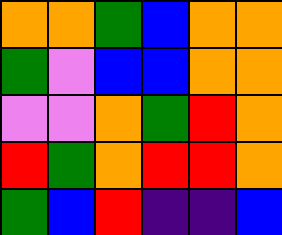[["orange", "orange", "green", "blue", "orange", "orange"], ["green", "violet", "blue", "blue", "orange", "orange"], ["violet", "violet", "orange", "green", "red", "orange"], ["red", "green", "orange", "red", "red", "orange"], ["green", "blue", "red", "indigo", "indigo", "blue"]]